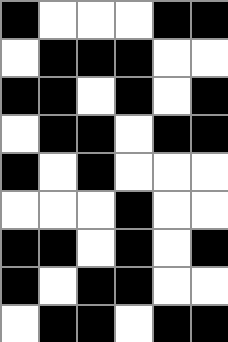[["black", "white", "white", "white", "black", "black"], ["white", "black", "black", "black", "white", "white"], ["black", "black", "white", "black", "white", "black"], ["white", "black", "black", "white", "black", "black"], ["black", "white", "black", "white", "white", "white"], ["white", "white", "white", "black", "white", "white"], ["black", "black", "white", "black", "white", "black"], ["black", "white", "black", "black", "white", "white"], ["white", "black", "black", "white", "black", "black"]]